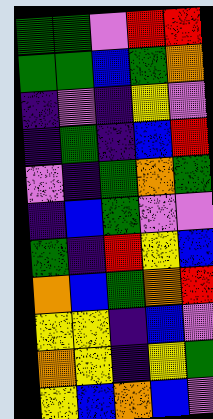[["green", "green", "violet", "red", "red"], ["green", "green", "blue", "green", "orange"], ["indigo", "violet", "indigo", "yellow", "violet"], ["indigo", "green", "indigo", "blue", "red"], ["violet", "indigo", "green", "orange", "green"], ["indigo", "blue", "green", "violet", "violet"], ["green", "indigo", "red", "yellow", "blue"], ["orange", "blue", "green", "orange", "red"], ["yellow", "yellow", "indigo", "blue", "violet"], ["orange", "yellow", "indigo", "yellow", "green"], ["yellow", "blue", "orange", "blue", "violet"]]